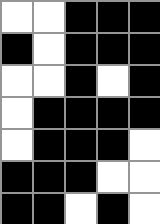[["white", "white", "black", "black", "black"], ["black", "white", "black", "black", "black"], ["white", "white", "black", "white", "black"], ["white", "black", "black", "black", "black"], ["white", "black", "black", "black", "white"], ["black", "black", "black", "white", "white"], ["black", "black", "white", "black", "white"]]